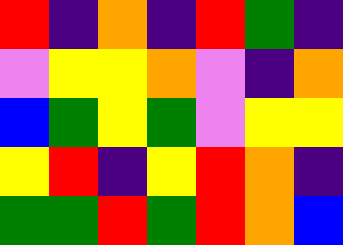[["red", "indigo", "orange", "indigo", "red", "green", "indigo"], ["violet", "yellow", "yellow", "orange", "violet", "indigo", "orange"], ["blue", "green", "yellow", "green", "violet", "yellow", "yellow"], ["yellow", "red", "indigo", "yellow", "red", "orange", "indigo"], ["green", "green", "red", "green", "red", "orange", "blue"]]